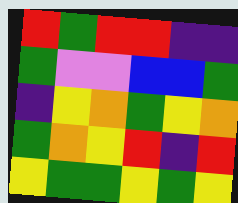[["red", "green", "red", "red", "indigo", "indigo"], ["green", "violet", "violet", "blue", "blue", "green"], ["indigo", "yellow", "orange", "green", "yellow", "orange"], ["green", "orange", "yellow", "red", "indigo", "red"], ["yellow", "green", "green", "yellow", "green", "yellow"]]